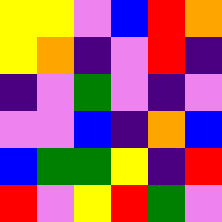[["yellow", "yellow", "violet", "blue", "red", "orange"], ["yellow", "orange", "indigo", "violet", "red", "indigo"], ["indigo", "violet", "green", "violet", "indigo", "violet"], ["violet", "violet", "blue", "indigo", "orange", "blue"], ["blue", "green", "green", "yellow", "indigo", "red"], ["red", "violet", "yellow", "red", "green", "violet"]]